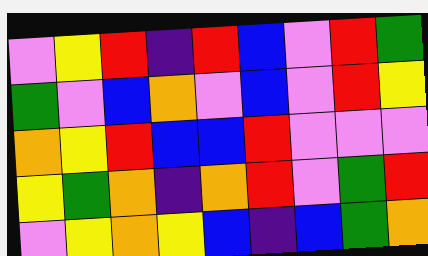[["violet", "yellow", "red", "indigo", "red", "blue", "violet", "red", "green"], ["green", "violet", "blue", "orange", "violet", "blue", "violet", "red", "yellow"], ["orange", "yellow", "red", "blue", "blue", "red", "violet", "violet", "violet"], ["yellow", "green", "orange", "indigo", "orange", "red", "violet", "green", "red"], ["violet", "yellow", "orange", "yellow", "blue", "indigo", "blue", "green", "orange"]]